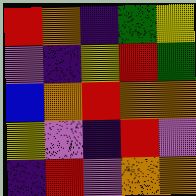[["red", "orange", "indigo", "green", "yellow"], ["violet", "indigo", "yellow", "red", "green"], ["blue", "orange", "red", "orange", "orange"], ["yellow", "violet", "indigo", "red", "violet"], ["indigo", "red", "violet", "orange", "orange"]]